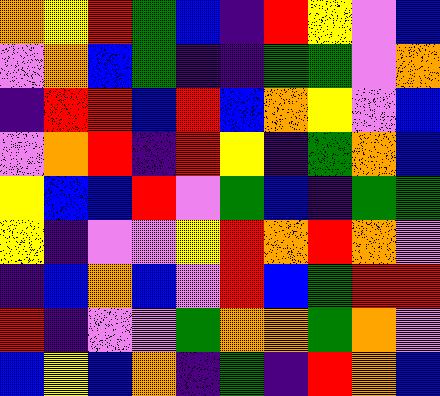[["orange", "yellow", "red", "green", "blue", "indigo", "red", "yellow", "violet", "blue"], ["violet", "orange", "blue", "green", "indigo", "indigo", "green", "green", "violet", "orange"], ["indigo", "red", "red", "blue", "red", "blue", "orange", "yellow", "violet", "blue"], ["violet", "orange", "red", "indigo", "red", "yellow", "indigo", "green", "orange", "blue"], ["yellow", "blue", "blue", "red", "violet", "green", "blue", "indigo", "green", "green"], ["yellow", "indigo", "violet", "violet", "yellow", "red", "orange", "red", "orange", "violet"], ["indigo", "blue", "orange", "blue", "violet", "red", "blue", "green", "red", "red"], ["red", "indigo", "violet", "violet", "green", "orange", "orange", "green", "orange", "violet"], ["blue", "yellow", "blue", "orange", "indigo", "green", "indigo", "red", "orange", "blue"]]